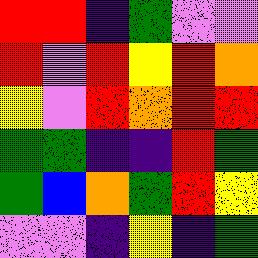[["red", "red", "indigo", "green", "violet", "violet"], ["red", "violet", "red", "yellow", "red", "orange"], ["yellow", "violet", "red", "orange", "red", "red"], ["green", "green", "indigo", "indigo", "red", "green"], ["green", "blue", "orange", "green", "red", "yellow"], ["violet", "violet", "indigo", "yellow", "indigo", "green"]]